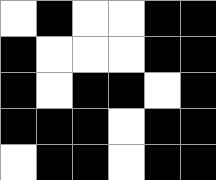[["white", "black", "white", "white", "black", "black"], ["black", "white", "white", "white", "black", "black"], ["black", "white", "black", "black", "white", "black"], ["black", "black", "black", "white", "black", "black"], ["white", "black", "black", "white", "black", "black"]]